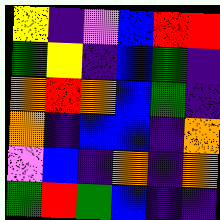[["yellow", "indigo", "violet", "blue", "red", "red"], ["green", "yellow", "indigo", "blue", "green", "indigo"], ["orange", "red", "orange", "blue", "green", "indigo"], ["orange", "indigo", "blue", "blue", "indigo", "orange"], ["violet", "blue", "indigo", "orange", "indigo", "orange"], ["green", "red", "green", "blue", "indigo", "indigo"]]